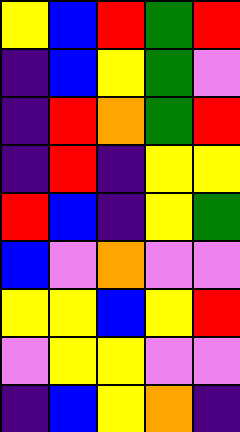[["yellow", "blue", "red", "green", "red"], ["indigo", "blue", "yellow", "green", "violet"], ["indigo", "red", "orange", "green", "red"], ["indigo", "red", "indigo", "yellow", "yellow"], ["red", "blue", "indigo", "yellow", "green"], ["blue", "violet", "orange", "violet", "violet"], ["yellow", "yellow", "blue", "yellow", "red"], ["violet", "yellow", "yellow", "violet", "violet"], ["indigo", "blue", "yellow", "orange", "indigo"]]